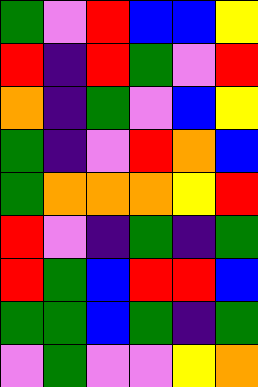[["green", "violet", "red", "blue", "blue", "yellow"], ["red", "indigo", "red", "green", "violet", "red"], ["orange", "indigo", "green", "violet", "blue", "yellow"], ["green", "indigo", "violet", "red", "orange", "blue"], ["green", "orange", "orange", "orange", "yellow", "red"], ["red", "violet", "indigo", "green", "indigo", "green"], ["red", "green", "blue", "red", "red", "blue"], ["green", "green", "blue", "green", "indigo", "green"], ["violet", "green", "violet", "violet", "yellow", "orange"]]